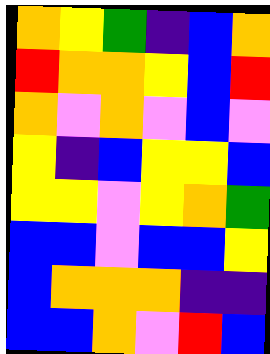[["orange", "yellow", "green", "indigo", "blue", "orange"], ["red", "orange", "orange", "yellow", "blue", "red"], ["orange", "violet", "orange", "violet", "blue", "violet"], ["yellow", "indigo", "blue", "yellow", "yellow", "blue"], ["yellow", "yellow", "violet", "yellow", "orange", "green"], ["blue", "blue", "violet", "blue", "blue", "yellow"], ["blue", "orange", "orange", "orange", "indigo", "indigo"], ["blue", "blue", "orange", "violet", "red", "blue"]]